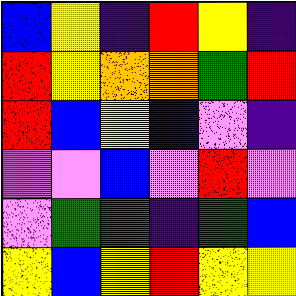[["blue", "yellow", "indigo", "red", "yellow", "indigo"], ["red", "yellow", "orange", "orange", "green", "red"], ["red", "blue", "yellow", "blue", "violet", "indigo"], ["violet", "violet", "blue", "violet", "red", "violet"], ["violet", "green", "green", "indigo", "green", "blue"], ["yellow", "blue", "yellow", "red", "yellow", "yellow"]]